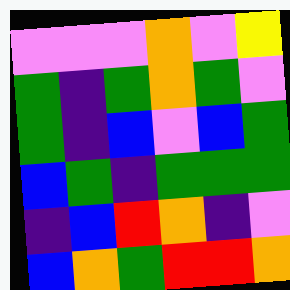[["violet", "violet", "violet", "orange", "violet", "yellow"], ["green", "indigo", "green", "orange", "green", "violet"], ["green", "indigo", "blue", "violet", "blue", "green"], ["blue", "green", "indigo", "green", "green", "green"], ["indigo", "blue", "red", "orange", "indigo", "violet"], ["blue", "orange", "green", "red", "red", "orange"]]